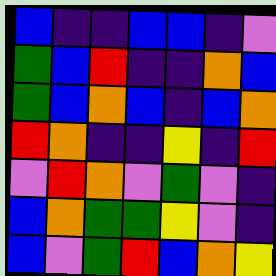[["blue", "indigo", "indigo", "blue", "blue", "indigo", "violet"], ["green", "blue", "red", "indigo", "indigo", "orange", "blue"], ["green", "blue", "orange", "blue", "indigo", "blue", "orange"], ["red", "orange", "indigo", "indigo", "yellow", "indigo", "red"], ["violet", "red", "orange", "violet", "green", "violet", "indigo"], ["blue", "orange", "green", "green", "yellow", "violet", "indigo"], ["blue", "violet", "green", "red", "blue", "orange", "yellow"]]